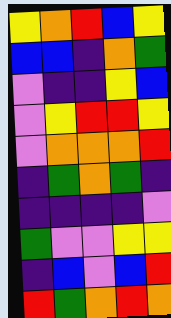[["yellow", "orange", "red", "blue", "yellow"], ["blue", "blue", "indigo", "orange", "green"], ["violet", "indigo", "indigo", "yellow", "blue"], ["violet", "yellow", "red", "red", "yellow"], ["violet", "orange", "orange", "orange", "red"], ["indigo", "green", "orange", "green", "indigo"], ["indigo", "indigo", "indigo", "indigo", "violet"], ["green", "violet", "violet", "yellow", "yellow"], ["indigo", "blue", "violet", "blue", "red"], ["red", "green", "orange", "red", "orange"]]